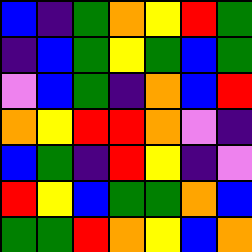[["blue", "indigo", "green", "orange", "yellow", "red", "green"], ["indigo", "blue", "green", "yellow", "green", "blue", "green"], ["violet", "blue", "green", "indigo", "orange", "blue", "red"], ["orange", "yellow", "red", "red", "orange", "violet", "indigo"], ["blue", "green", "indigo", "red", "yellow", "indigo", "violet"], ["red", "yellow", "blue", "green", "green", "orange", "blue"], ["green", "green", "red", "orange", "yellow", "blue", "orange"]]